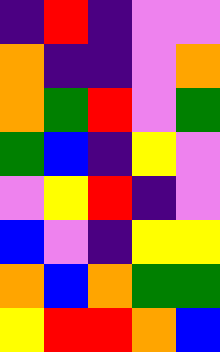[["indigo", "red", "indigo", "violet", "violet"], ["orange", "indigo", "indigo", "violet", "orange"], ["orange", "green", "red", "violet", "green"], ["green", "blue", "indigo", "yellow", "violet"], ["violet", "yellow", "red", "indigo", "violet"], ["blue", "violet", "indigo", "yellow", "yellow"], ["orange", "blue", "orange", "green", "green"], ["yellow", "red", "red", "orange", "blue"]]